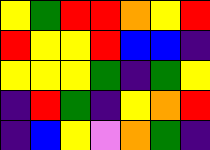[["yellow", "green", "red", "red", "orange", "yellow", "red"], ["red", "yellow", "yellow", "red", "blue", "blue", "indigo"], ["yellow", "yellow", "yellow", "green", "indigo", "green", "yellow"], ["indigo", "red", "green", "indigo", "yellow", "orange", "red"], ["indigo", "blue", "yellow", "violet", "orange", "green", "indigo"]]